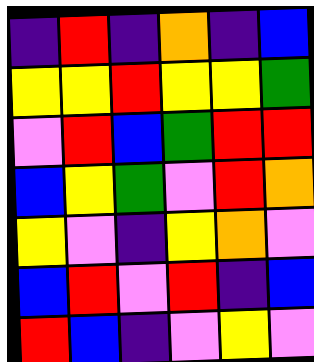[["indigo", "red", "indigo", "orange", "indigo", "blue"], ["yellow", "yellow", "red", "yellow", "yellow", "green"], ["violet", "red", "blue", "green", "red", "red"], ["blue", "yellow", "green", "violet", "red", "orange"], ["yellow", "violet", "indigo", "yellow", "orange", "violet"], ["blue", "red", "violet", "red", "indigo", "blue"], ["red", "blue", "indigo", "violet", "yellow", "violet"]]